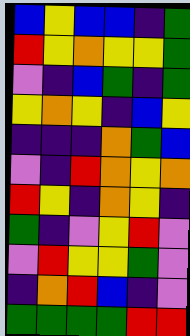[["blue", "yellow", "blue", "blue", "indigo", "green"], ["red", "yellow", "orange", "yellow", "yellow", "green"], ["violet", "indigo", "blue", "green", "indigo", "green"], ["yellow", "orange", "yellow", "indigo", "blue", "yellow"], ["indigo", "indigo", "indigo", "orange", "green", "blue"], ["violet", "indigo", "red", "orange", "yellow", "orange"], ["red", "yellow", "indigo", "orange", "yellow", "indigo"], ["green", "indigo", "violet", "yellow", "red", "violet"], ["violet", "red", "yellow", "yellow", "green", "violet"], ["indigo", "orange", "red", "blue", "indigo", "violet"], ["green", "green", "green", "green", "red", "red"]]